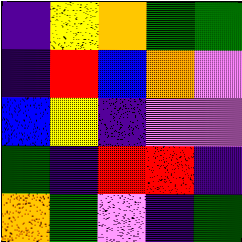[["indigo", "yellow", "orange", "green", "green"], ["indigo", "red", "blue", "orange", "violet"], ["blue", "yellow", "indigo", "violet", "violet"], ["green", "indigo", "red", "red", "indigo"], ["orange", "green", "violet", "indigo", "green"]]